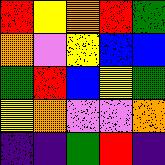[["red", "yellow", "orange", "red", "green"], ["orange", "violet", "yellow", "blue", "blue"], ["green", "red", "blue", "yellow", "green"], ["yellow", "orange", "violet", "violet", "orange"], ["indigo", "indigo", "green", "red", "indigo"]]